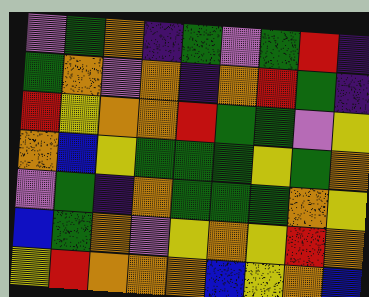[["violet", "green", "orange", "indigo", "green", "violet", "green", "red", "indigo"], ["green", "orange", "violet", "orange", "indigo", "orange", "red", "green", "indigo"], ["red", "yellow", "orange", "orange", "red", "green", "green", "violet", "yellow"], ["orange", "blue", "yellow", "green", "green", "green", "yellow", "green", "orange"], ["violet", "green", "indigo", "orange", "green", "green", "green", "orange", "yellow"], ["blue", "green", "orange", "violet", "yellow", "orange", "yellow", "red", "orange"], ["yellow", "red", "orange", "orange", "orange", "blue", "yellow", "orange", "blue"]]